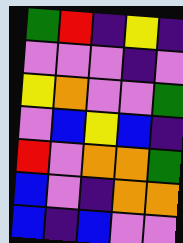[["green", "red", "indigo", "yellow", "indigo"], ["violet", "violet", "violet", "indigo", "violet"], ["yellow", "orange", "violet", "violet", "green"], ["violet", "blue", "yellow", "blue", "indigo"], ["red", "violet", "orange", "orange", "green"], ["blue", "violet", "indigo", "orange", "orange"], ["blue", "indigo", "blue", "violet", "violet"]]